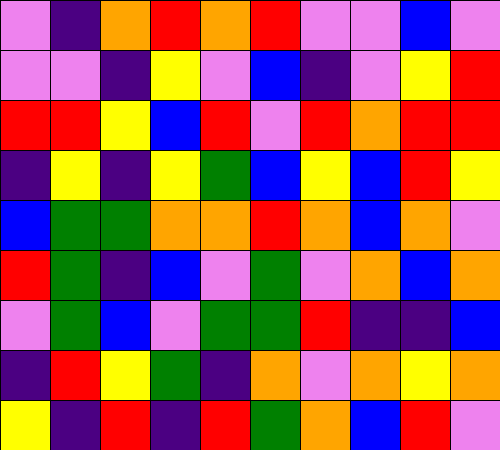[["violet", "indigo", "orange", "red", "orange", "red", "violet", "violet", "blue", "violet"], ["violet", "violet", "indigo", "yellow", "violet", "blue", "indigo", "violet", "yellow", "red"], ["red", "red", "yellow", "blue", "red", "violet", "red", "orange", "red", "red"], ["indigo", "yellow", "indigo", "yellow", "green", "blue", "yellow", "blue", "red", "yellow"], ["blue", "green", "green", "orange", "orange", "red", "orange", "blue", "orange", "violet"], ["red", "green", "indigo", "blue", "violet", "green", "violet", "orange", "blue", "orange"], ["violet", "green", "blue", "violet", "green", "green", "red", "indigo", "indigo", "blue"], ["indigo", "red", "yellow", "green", "indigo", "orange", "violet", "orange", "yellow", "orange"], ["yellow", "indigo", "red", "indigo", "red", "green", "orange", "blue", "red", "violet"]]